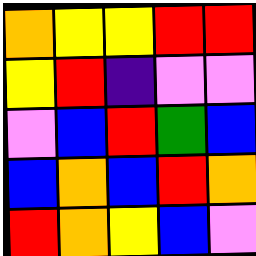[["orange", "yellow", "yellow", "red", "red"], ["yellow", "red", "indigo", "violet", "violet"], ["violet", "blue", "red", "green", "blue"], ["blue", "orange", "blue", "red", "orange"], ["red", "orange", "yellow", "blue", "violet"]]